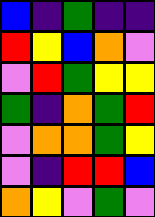[["blue", "indigo", "green", "indigo", "indigo"], ["red", "yellow", "blue", "orange", "violet"], ["violet", "red", "green", "yellow", "yellow"], ["green", "indigo", "orange", "green", "red"], ["violet", "orange", "orange", "green", "yellow"], ["violet", "indigo", "red", "red", "blue"], ["orange", "yellow", "violet", "green", "violet"]]